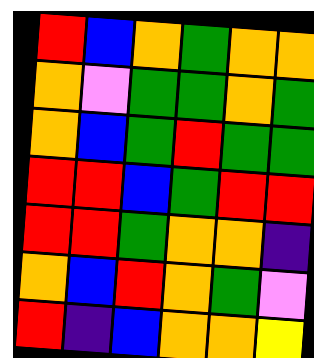[["red", "blue", "orange", "green", "orange", "orange"], ["orange", "violet", "green", "green", "orange", "green"], ["orange", "blue", "green", "red", "green", "green"], ["red", "red", "blue", "green", "red", "red"], ["red", "red", "green", "orange", "orange", "indigo"], ["orange", "blue", "red", "orange", "green", "violet"], ["red", "indigo", "blue", "orange", "orange", "yellow"]]